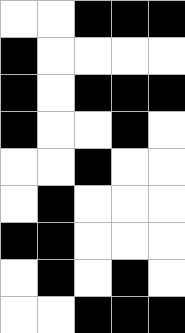[["white", "white", "black", "black", "black"], ["black", "white", "white", "white", "white"], ["black", "white", "black", "black", "black"], ["black", "white", "white", "black", "white"], ["white", "white", "black", "white", "white"], ["white", "black", "white", "white", "white"], ["black", "black", "white", "white", "white"], ["white", "black", "white", "black", "white"], ["white", "white", "black", "black", "black"]]